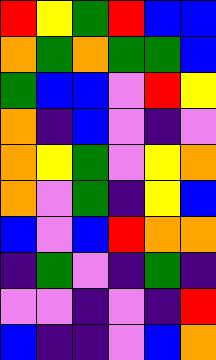[["red", "yellow", "green", "red", "blue", "blue"], ["orange", "green", "orange", "green", "green", "blue"], ["green", "blue", "blue", "violet", "red", "yellow"], ["orange", "indigo", "blue", "violet", "indigo", "violet"], ["orange", "yellow", "green", "violet", "yellow", "orange"], ["orange", "violet", "green", "indigo", "yellow", "blue"], ["blue", "violet", "blue", "red", "orange", "orange"], ["indigo", "green", "violet", "indigo", "green", "indigo"], ["violet", "violet", "indigo", "violet", "indigo", "red"], ["blue", "indigo", "indigo", "violet", "blue", "orange"]]